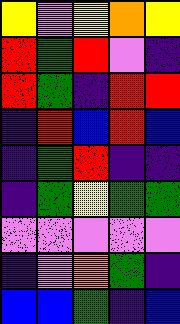[["yellow", "violet", "yellow", "orange", "yellow"], ["red", "green", "red", "violet", "indigo"], ["red", "green", "indigo", "red", "red"], ["indigo", "red", "blue", "red", "blue"], ["indigo", "green", "red", "indigo", "indigo"], ["indigo", "green", "yellow", "green", "green"], ["violet", "violet", "violet", "violet", "violet"], ["indigo", "violet", "orange", "green", "indigo"], ["blue", "blue", "green", "indigo", "blue"]]